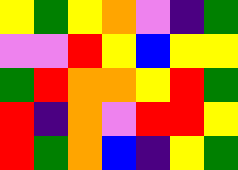[["yellow", "green", "yellow", "orange", "violet", "indigo", "green"], ["violet", "violet", "red", "yellow", "blue", "yellow", "yellow"], ["green", "red", "orange", "orange", "yellow", "red", "green"], ["red", "indigo", "orange", "violet", "red", "red", "yellow"], ["red", "green", "orange", "blue", "indigo", "yellow", "green"]]